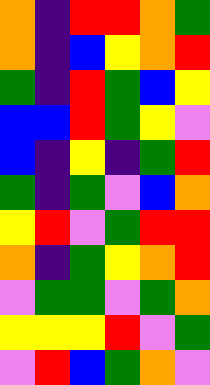[["orange", "indigo", "red", "red", "orange", "green"], ["orange", "indigo", "blue", "yellow", "orange", "red"], ["green", "indigo", "red", "green", "blue", "yellow"], ["blue", "blue", "red", "green", "yellow", "violet"], ["blue", "indigo", "yellow", "indigo", "green", "red"], ["green", "indigo", "green", "violet", "blue", "orange"], ["yellow", "red", "violet", "green", "red", "red"], ["orange", "indigo", "green", "yellow", "orange", "red"], ["violet", "green", "green", "violet", "green", "orange"], ["yellow", "yellow", "yellow", "red", "violet", "green"], ["violet", "red", "blue", "green", "orange", "violet"]]